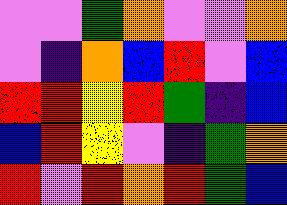[["violet", "violet", "green", "orange", "violet", "violet", "orange"], ["violet", "indigo", "orange", "blue", "red", "violet", "blue"], ["red", "red", "yellow", "red", "green", "indigo", "blue"], ["blue", "red", "yellow", "violet", "indigo", "green", "orange"], ["red", "violet", "red", "orange", "red", "green", "blue"]]